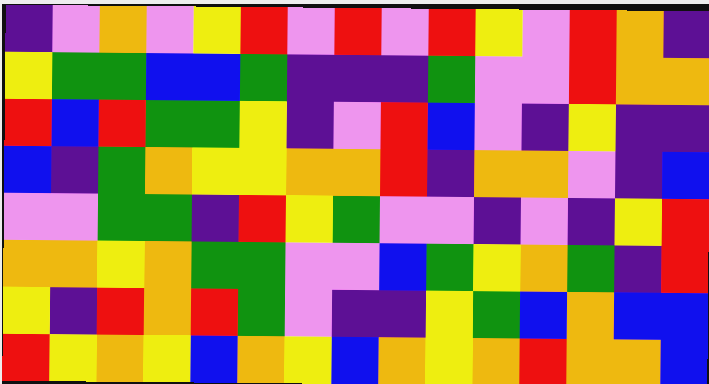[["indigo", "violet", "orange", "violet", "yellow", "red", "violet", "red", "violet", "red", "yellow", "violet", "red", "orange", "indigo"], ["yellow", "green", "green", "blue", "blue", "green", "indigo", "indigo", "indigo", "green", "violet", "violet", "red", "orange", "orange"], ["red", "blue", "red", "green", "green", "yellow", "indigo", "violet", "red", "blue", "violet", "indigo", "yellow", "indigo", "indigo"], ["blue", "indigo", "green", "orange", "yellow", "yellow", "orange", "orange", "red", "indigo", "orange", "orange", "violet", "indigo", "blue"], ["violet", "violet", "green", "green", "indigo", "red", "yellow", "green", "violet", "violet", "indigo", "violet", "indigo", "yellow", "red"], ["orange", "orange", "yellow", "orange", "green", "green", "violet", "violet", "blue", "green", "yellow", "orange", "green", "indigo", "red"], ["yellow", "indigo", "red", "orange", "red", "green", "violet", "indigo", "indigo", "yellow", "green", "blue", "orange", "blue", "blue"], ["red", "yellow", "orange", "yellow", "blue", "orange", "yellow", "blue", "orange", "yellow", "orange", "red", "orange", "orange", "blue"]]